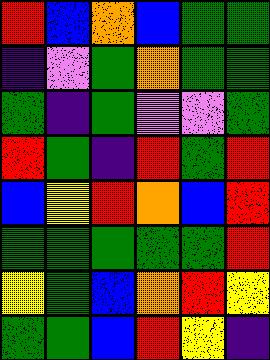[["red", "blue", "orange", "blue", "green", "green"], ["indigo", "violet", "green", "orange", "green", "green"], ["green", "indigo", "green", "violet", "violet", "green"], ["red", "green", "indigo", "red", "green", "red"], ["blue", "yellow", "red", "orange", "blue", "red"], ["green", "green", "green", "green", "green", "red"], ["yellow", "green", "blue", "orange", "red", "yellow"], ["green", "green", "blue", "red", "yellow", "indigo"]]